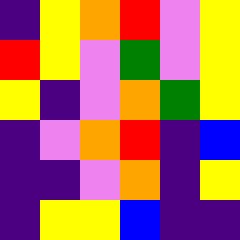[["indigo", "yellow", "orange", "red", "violet", "yellow"], ["red", "yellow", "violet", "green", "violet", "yellow"], ["yellow", "indigo", "violet", "orange", "green", "yellow"], ["indigo", "violet", "orange", "red", "indigo", "blue"], ["indigo", "indigo", "violet", "orange", "indigo", "yellow"], ["indigo", "yellow", "yellow", "blue", "indigo", "indigo"]]